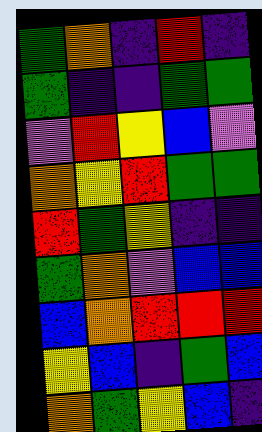[["green", "orange", "indigo", "red", "indigo"], ["green", "indigo", "indigo", "green", "green"], ["violet", "red", "yellow", "blue", "violet"], ["orange", "yellow", "red", "green", "green"], ["red", "green", "yellow", "indigo", "indigo"], ["green", "orange", "violet", "blue", "blue"], ["blue", "orange", "red", "red", "red"], ["yellow", "blue", "indigo", "green", "blue"], ["orange", "green", "yellow", "blue", "indigo"]]